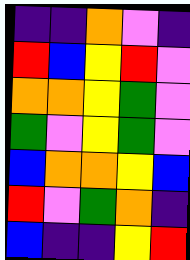[["indigo", "indigo", "orange", "violet", "indigo"], ["red", "blue", "yellow", "red", "violet"], ["orange", "orange", "yellow", "green", "violet"], ["green", "violet", "yellow", "green", "violet"], ["blue", "orange", "orange", "yellow", "blue"], ["red", "violet", "green", "orange", "indigo"], ["blue", "indigo", "indigo", "yellow", "red"]]